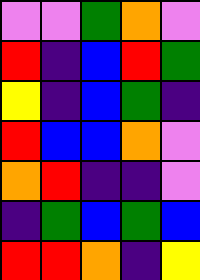[["violet", "violet", "green", "orange", "violet"], ["red", "indigo", "blue", "red", "green"], ["yellow", "indigo", "blue", "green", "indigo"], ["red", "blue", "blue", "orange", "violet"], ["orange", "red", "indigo", "indigo", "violet"], ["indigo", "green", "blue", "green", "blue"], ["red", "red", "orange", "indigo", "yellow"]]